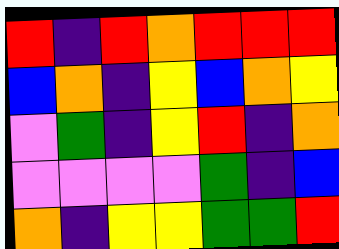[["red", "indigo", "red", "orange", "red", "red", "red"], ["blue", "orange", "indigo", "yellow", "blue", "orange", "yellow"], ["violet", "green", "indigo", "yellow", "red", "indigo", "orange"], ["violet", "violet", "violet", "violet", "green", "indigo", "blue"], ["orange", "indigo", "yellow", "yellow", "green", "green", "red"]]